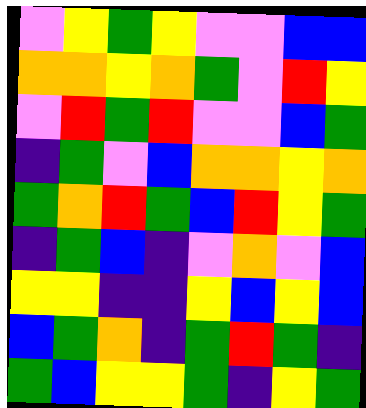[["violet", "yellow", "green", "yellow", "violet", "violet", "blue", "blue"], ["orange", "orange", "yellow", "orange", "green", "violet", "red", "yellow"], ["violet", "red", "green", "red", "violet", "violet", "blue", "green"], ["indigo", "green", "violet", "blue", "orange", "orange", "yellow", "orange"], ["green", "orange", "red", "green", "blue", "red", "yellow", "green"], ["indigo", "green", "blue", "indigo", "violet", "orange", "violet", "blue"], ["yellow", "yellow", "indigo", "indigo", "yellow", "blue", "yellow", "blue"], ["blue", "green", "orange", "indigo", "green", "red", "green", "indigo"], ["green", "blue", "yellow", "yellow", "green", "indigo", "yellow", "green"]]